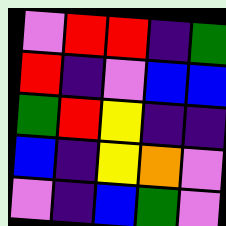[["violet", "red", "red", "indigo", "green"], ["red", "indigo", "violet", "blue", "blue"], ["green", "red", "yellow", "indigo", "indigo"], ["blue", "indigo", "yellow", "orange", "violet"], ["violet", "indigo", "blue", "green", "violet"]]